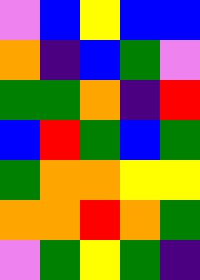[["violet", "blue", "yellow", "blue", "blue"], ["orange", "indigo", "blue", "green", "violet"], ["green", "green", "orange", "indigo", "red"], ["blue", "red", "green", "blue", "green"], ["green", "orange", "orange", "yellow", "yellow"], ["orange", "orange", "red", "orange", "green"], ["violet", "green", "yellow", "green", "indigo"]]